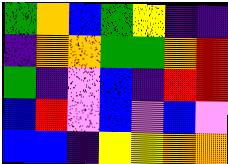[["green", "orange", "blue", "green", "yellow", "indigo", "indigo"], ["indigo", "orange", "orange", "green", "green", "orange", "red"], ["green", "indigo", "violet", "blue", "indigo", "red", "red"], ["blue", "red", "violet", "blue", "violet", "blue", "violet"], ["blue", "blue", "indigo", "yellow", "yellow", "orange", "orange"]]